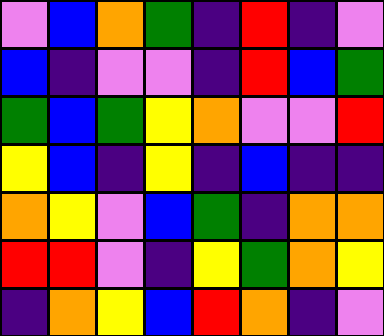[["violet", "blue", "orange", "green", "indigo", "red", "indigo", "violet"], ["blue", "indigo", "violet", "violet", "indigo", "red", "blue", "green"], ["green", "blue", "green", "yellow", "orange", "violet", "violet", "red"], ["yellow", "blue", "indigo", "yellow", "indigo", "blue", "indigo", "indigo"], ["orange", "yellow", "violet", "blue", "green", "indigo", "orange", "orange"], ["red", "red", "violet", "indigo", "yellow", "green", "orange", "yellow"], ["indigo", "orange", "yellow", "blue", "red", "orange", "indigo", "violet"]]